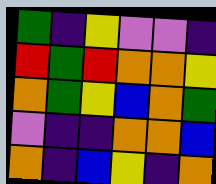[["green", "indigo", "yellow", "violet", "violet", "indigo"], ["red", "green", "red", "orange", "orange", "yellow"], ["orange", "green", "yellow", "blue", "orange", "green"], ["violet", "indigo", "indigo", "orange", "orange", "blue"], ["orange", "indigo", "blue", "yellow", "indigo", "orange"]]